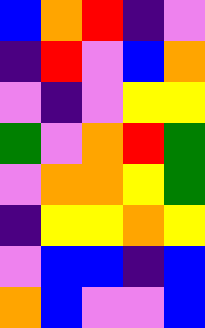[["blue", "orange", "red", "indigo", "violet"], ["indigo", "red", "violet", "blue", "orange"], ["violet", "indigo", "violet", "yellow", "yellow"], ["green", "violet", "orange", "red", "green"], ["violet", "orange", "orange", "yellow", "green"], ["indigo", "yellow", "yellow", "orange", "yellow"], ["violet", "blue", "blue", "indigo", "blue"], ["orange", "blue", "violet", "violet", "blue"]]